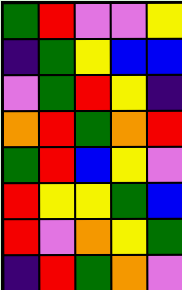[["green", "red", "violet", "violet", "yellow"], ["indigo", "green", "yellow", "blue", "blue"], ["violet", "green", "red", "yellow", "indigo"], ["orange", "red", "green", "orange", "red"], ["green", "red", "blue", "yellow", "violet"], ["red", "yellow", "yellow", "green", "blue"], ["red", "violet", "orange", "yellow", "green"], ["indigo", "red", "green", "orange", "violet"]]